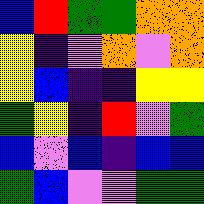[["blue", "red", "green", "green", "orange", "orange"], ["yellow", "indigo", "violet", "orange", "violet", "orange"], ["yellow", "blue", "indigo", "indigo", "yellow", "yellow"], ["green", "yellow", "indigo", "red", "violet", "green"], ["blue", "violet", "blue", "indigo", "blue", "blue"], ["green", "blue", "violet", "violet", "green", "green"]]